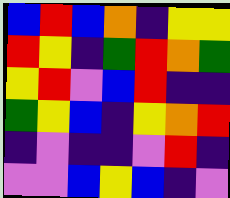[["blue", "red", "blue", "orange", "indigo", "yellow", "yellow"], ["red", "yellow", "indigo", "green", "red", "orange", "green"], ["yellow", "red", "violet", "blue", "red", "indigo", "indigo"], ["green", "yellow", "blue", "indigo", "yellow", "orange", "red"], ["indigo", "violet", "indigo", "indigo", "violet", "red", "indigo"], ["violet", "violet", "blue", "yellow", "blue", "indigo", "violet"]]